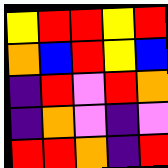[["yellow", "red", "red", "yellow", "red"], ["orange", "blue", "red", "yellow", "blue"], ["indigo", "red", "violet", "red", "orange"], ["indigo", "orange", "violet", "indigo", "violet"], ["red", "red", "orange", "indigo", "red"]]